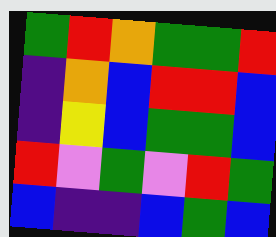[["green", "red", "orange", "green", "green", "red"], ["indigo", "orange", "blue", "red", "red", "blue"], ["indigo", "yellow", "blue", "green", "green", "blue"], ["red", "violet", "green", "violet", "red", "green"], ["blue", "indigo", "indigo", "blue", "green", "blue"]]